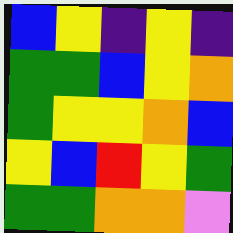[["blue", "yellow", "indigo", "yellow", "indigo"], ["green", "green", "blue", "yellow", "orange"], ["green", "yellow", "yellow", "orange", "blue"], ["yellow", "blue", "red", "yellow", "green"], ["green", "green", "orange", "orange", "violet"]]